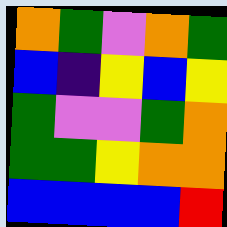[["orange", "green", "violet", "orange", "green"], ["blue", "indigo", "yellow", "blue", "yellow"], ["green", "violet", "violet", "green", "orange"], ["green", "green", "yellow", "orange", "orange"], ["blue", "blue", "blue", "blue", "red"]]